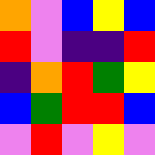[["orange", "violet", "blue", "yellow", "blue"], ["red", "violet", "indigo", "indigo", "red"], ["indigo", "orange", "red", "green", "yellow"], ["blue", "green", "red", "red", "blue"], ["violet", "red", "violet", "yellow", "violet"]]